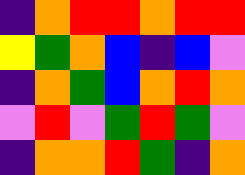[["indigo", "orange", "red", "red", "orange", "red", "red"], ["yellow", "green", "orange", "blue", "indigo", "blue", "violet"], ["indigo", "orange", "green", "blue", "orange", "red", "orange"], ["violet", "red", "violet", "green", "red", "green", "violet"], ["indigo", "orange", "orange", "red", "green", "indigo", "orange"]]